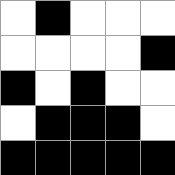[["white", "black", "white", "white", "white"], ["white", "white", "white", "white", "black"], ["black", "white", "black", "white", "white"], ["white", "black", "black", "black", "white"], ["black", "black", "black", "black", "black"]]